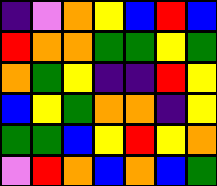[["indigo", "violet", "orange", "yellow", "blue", "red", "blue"], ["red", "orange", "orange", "green", "green", "yellow", "green"], ["orange", "green", "yellow", "indigo", "indigo", "red", "yellow"], ["blue", "yellow", "green", "orange", "orange", "indigo", "yellow"], ["green", "green", "blue", "yellow", "red", "yellow", "orange"], ["violet", "red", "orange", "blue", "orange", "blue", "green"]]